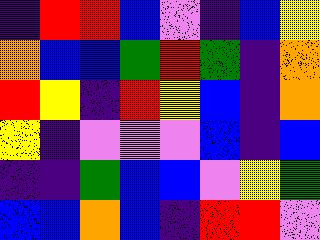[["indigo", "red", "red", "blue", "violet", "indigo", "blue", "yellow"], ["orange", "blue", "blue", "green", "red", "green", "indigo", "orange"], ["red", "yellow", "indigo", "red", "yellow", "blue", "indigo", "orange"], ["yellow", "indigo", "violet", "violet", "violet", "blue", "indigo", "blue"], ["indigo", "indigo", "green", "blue", "blue", "violet", "yellow", "green"], ["blue", "blue", "orange", "blue", "indigo", "red", "red", "violet"]]